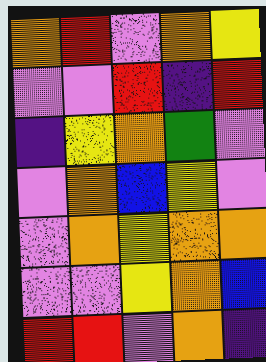[["orange", "red", "violet", "orange", "yellow"], ["violet", "violet", "red", "indigo", "red"], ["indigo", "yellow", "orange", "green", "violet"], ["violet", "orange", "blue", "yellow", "violet"], ["violet", "orange", "yellow", "orange", "orange"], ["violet", "violet", "yellow", "orange", "blue"], ["red", "red", "violet", "orange", "indigo"]]